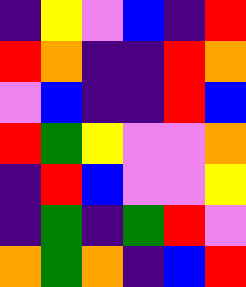[["indigo", "yellow", "violet", "blue", "indigo", "red"], ["red", "orange", "indigo", "indigo", "red", "orange"], ["violet", "blue", "indigo", "indigo", "red", "blue"], ["red", "green", "yellow", "violet", "violet", "orange"], ["indigo", "red", "blue", "violet", "violet", "yellow"], ["indigo", "green", "indigo", "green", "red", "violet"], ["orange", "green", "orange", "indigo", "blue", "red"]]